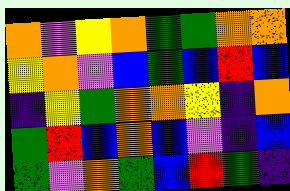[["orange", "violet", "yellow", "orange", "green", "green", "orange", "orange"], ["yellow", "orange", "violet", "blue", "green", "blue", "red", "blue"], ["indigo", "yellow", "green", "orange", "orange", "yellow", "indigo", "orange"], ["green", "red", "blue", "orange", "blue", "violet", "indigo", "blue"], ["green", "violet", "orange", "green", "blue", "red", "green", "indigo"]]